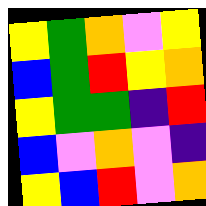[["yellow", "green", "orange", "violet", "yellow"], ["blue", "green", "red", "yellow", "orange"], ["yellow", "green", "green", "indigo", "red"], ["blue", "violet", "orange", "violet", "indigo"], ["yellow", "blue", "red", "violet", "orange"]]